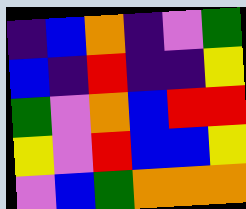[["indigo", "blue", "orange", "indigo", "violet", "green"], ["blue", "indigo", "red", "indigo", "indigo", "yellow"], ["green", "violet", "orange", "blue", "red", "red"], ["yellow", "violet", "red", "blue", "blue", "yellow"], ["violet", "blue", "green", "orange", "orange", "orange"]]